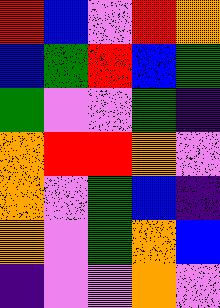[["red", "blue", "violet", "red", "orange"], ["blue", "green", "red", "blue", "green"], ["green", "violet", "violet", "green", "indigo"], ["orange", "red", "red", "orange", "violet"], ["orange", "violet", "green", "blue", "indigo"], ["orange", "violet", "green", "orange", "blue"], ["indigo", "violet", "violet", "orange", "violet"]]